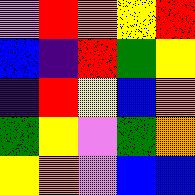[["violet", "red", "orange", "yellow", "red"], ["blue", "indigo", "red", "green", "yellow"], ["indigo", "red", "yellow", "blue", "orange"], ["green", "yellow", "violet", "green", "orange"], ["yellow", "orange", "violet", "blue", "blue"]]